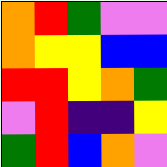[["orange", "red", "green", "violet", "violet"], ["orange", "yellow", "yellow", "blue", "blue"], ["red", "red", "yellow", "orange", "green"], ["violet", "red", "indigo", "indigo", "yellow"], ["green", "red", "blue", "orange", "violet"]]